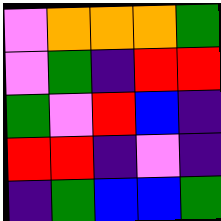[["violet", "orange", "orange", "orange", "green"], ["violet", "green", "indigo", "red", "red"], ["green", "violet", "red", "blue", "indigo"], ["red", "red", "indigo", "violet", "indigo"], ["indigo", "green", "blue", "blue", "green"]]